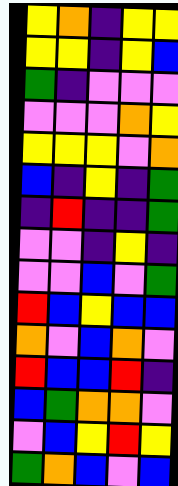[["yellow", "orange", "indigo", "yellow", "yellow"], ["yellow", "yellow", "indigo", "yellow", "blue"], ["green", "indigo", "violet", "violet", "violet"], ["violet", "violet", "violet", "orange", "yellow"], ["yellow", "yellow", "yellow", "violet", "orange"], ["blue", "indigo", "yellow", "indigo", "green"], ["indigo", "red", "indigo", "indigo", "green"], ["violet", "violet", "indigo", "yellow", "indigo"], ["violet", "violet", "blue", "violet", "green"], ["red", "blue", "yellow", "blue", "blue"], ["orange", "violet", "blue", "orange", "violet"], ["red", "blue", "blue", "red", "indigo"], ["blue", "green", "orange", "orange", "violet"], ["violet", "blue", "yellow", "red", "yellow"], ["green", "orange", "blue", "violet", "blue"]]